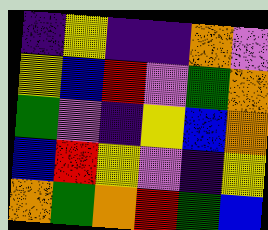[["indigo", "yellow", "indigo", "indigo", "orange", "violet"], ["yellow", "blue", "red", "violet", "green", "orange"], ["green", "violet", "indigo", "yellow", "blue", "orange"], ["blue", "red", "yellow", "violet", "indigo", "yellow"], ["orange", "green", "orange", "red", "green", "blue"]]